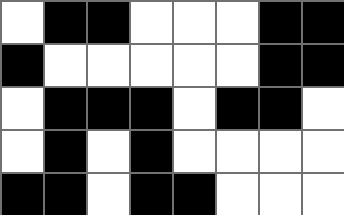[["white", "black", "black", "white", "white", "white", "black", "black"], ["black", "white", "white", "white", "white", "white", "black", "black"], ["white", "black", "black", "black", "white", "black", "black", "white"], ["white", "black", "white", "black", "white", "white", "white", "white"], ["black", "black", "white", "black", "black", "white", "white", "white"]]